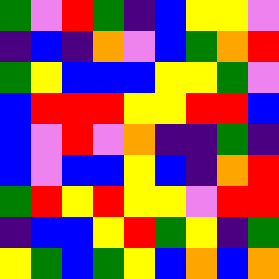[["green", "violet", "red", "green", "indigo", "blue", "yellow", "yellow", "violet"], ["indigo", "blue", "indigo", "orange", "violet", "blue", "green", "orange", "red"], ["green", "yellow", "blue", "blue", "blue", "yellow", "yellow", "green", "violet"], ["blue", "red", "red", "red", "yellow", "yellow", "red", "red", "blue"], ["blue", "violet", "red", "violet", "orange", "indigo", "indigo", "green", "indigo"], ["blue", "violet", "blue", "blue", "yellow", "blue", "indigo", "orange", "red"], ["green", "red", "yellow", "red", "yellow", "yellow", "violet", "red", "red"], ["indigo", "blue", "blue", "yellow", "red", "green", "yellow", "indigo", "green"], ["yellow", "green", "blue", "green", "yellow", "blue", "orange", "blue", "orange"]]